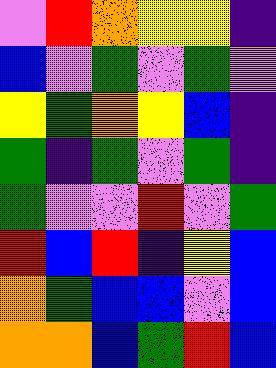[["violet", "red", "orange", "yellow", "yellow", "indigo"], ["blue", "violet", "green", "violet", "green", "violet"], ["yellow", "green", "orange", "yellow", "blue", "indigo"], ["green", "indigo", "green", "violet", "green", "indigo"], ["green", "violet", "violet", "red", "violet", "green"], ["red", "blue", "red", "indigo", "yellow", "blue"], ["orange", "green", "blue", "blue", "violet", "blue"], ["orange", "orange", "blue", "green", "red", "blue"]]